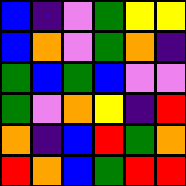[["blue", "indigo", "violet", "green", "yellow", "yellow"], ["blue", "orange", "violet", "green", "orange", "indigo"], ["green", "blue", "green", "blue", "violet", "violet"], ["green", "violet", "orange", "yellow", "indigo", "red"], ["orange", "indigo", "blue", "red", "green", "orange"], ["red", "orange", "blue", "green", "red", "red"]]